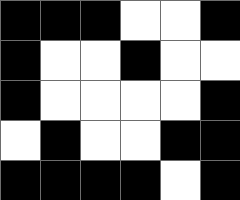[["black", "black", "black", "white", "white", "black"], ["black", "white", "white", "black", "white", "white"], ["black", "white", "white", "white", "white", "black"], ["white", "black", "white", "white", "black", "black"], ["black", "black", "black", "black", "white", "black"]]